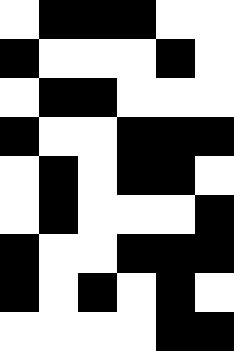[["white", "black", "black", "black", "white", "white"], ["black", "white", "white", "white", "black", "white"], ["white", "black", "black", "white", "white", "white"], ["black", "white", "white", "black", "black", "black"], ["white", "black", "white", "black", "black", "white"], ["white", "black", "white", "white", "white", "black"], ["black", "white", "white", "black", "black", "black"], ["black", "white", "black", "white", "black", "white"], ["white", "white", "white", "white", "black", "black"]]